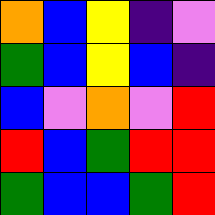[["orange", "blue", "yellow", "indigo", "violet"], ["green", "blue", "yellow", "blue", "indigo"], ["blue", "violet", "orange", "violet", "red"], ["red", "blue", "green", "red", "red"], ["green", "blue", "blue", "green", "red"]]